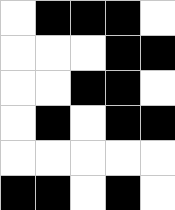[["white", "black", "black", "black", "white"], ["white", "white", "white", "black", "black"], ["white", "white", "black", "black", "white"], ["white", "black", "white", "black", "black"], ["white", "white", "white", "white", "white"], ["black", "black", "white", "black", "white"]]